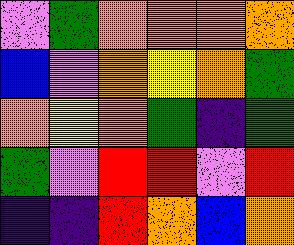[["violet", "green", "orange", "orange", "orange", "orange"], ["blue", "violet", "orange", "yellow", "orange", "green"], ["orange", "yellow", "orange", "green", "indigo", "green"], ["green", "violet", "red", "red", "violet", "red"], ["indigo", "indigo", "red", "orange", "blue", "orange"]]